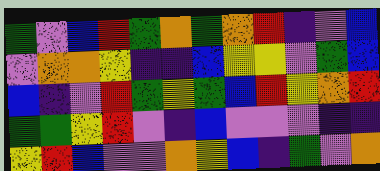[["green", "violet", "blue", "red", "green", "orange", "green", "orange", "red", "indigo", "violet", "blue"], ["violet", "orange", "orange", "yellow", "indigo", "indigo", "blue", "yellow", "yellow", "violet", "green", "blue"], ["blue", "indigo", "violet", "red", "green", "yellow", "green", "blue", "red", "yellow", "orange", "red"], ["green", "green", "yellow", "red", "violet", "indigo", "blue", "violet", "violet", "violet", "indigo", "indigo"], ["yellow", "red", "blue", "violet", "violet", "orange", "yellow", "blue", "indigo", "green", "violet", "orange"]]